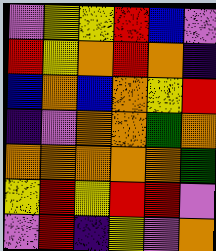[["violet", "yellow", "yellow", "red", "blue", "violet"], ["red", "yellow", "orange", "red", "orange", "indigo"], ["blue", "orange", "blue", "orange", "yellow", "red"], ["indigo", "violet", "orange", "orange", "green", "orange"], ["orange", "orange", "orange", "orange", "orange", "green"], ["yellow", "red", "yellow", "red", "red", "violet"], ["violet", "red", "indigo", "yellow", "violet", "orange"]]